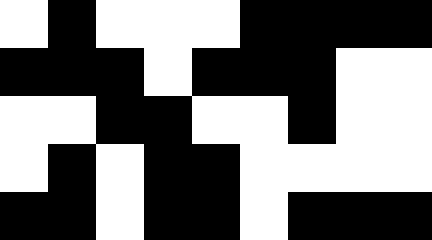[["white", "black", "white", "white", "white", "black", "black", "black", "black"], ["black", "black", "black", "white", "black", "black", "black", "white", "white"], ["white", "white", "black", "black", "white", "white", "black", "white", "white"], ["white", "black", "white", "black", "black", "white", "white", "white", "white"], ["black", "black", "white", "black", "black", "white", "black", "black", "black"]]